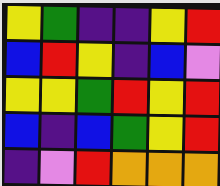[["yellow", "green", "indigo", "indigo", "yellow", "red"], ["blue", "red", "yellow", "indigo", "blue", "violet"], ["yellow", "yellow", "green", "red", "yellow", "red"], ["blue", "indigo", "blue", "green", "yellow", "red"], ["indigo", "violet", "red", "orange", "orange", "orange"]]